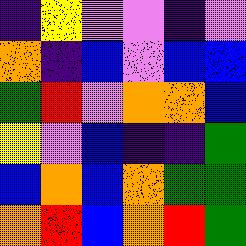[["indigo", "yellow", "violet", "violet", "indigo", "violet"], ["orange", "indigo", "blue", "violet", "blue", "blue"], ["green", "red", "violet", "orange", "orange", "blue"], ["yellow", "violet", "blue", "indigo", "indigo", "green"], ["blue", "orange", "blue", "orange", "green", "green"], ["orange", "red", "blue", "orange", "red", "green"]]